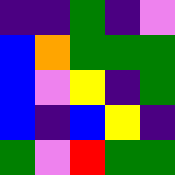[["indigo", "indigo", "green", "indigo", "violet"], ["blue", "orange", "green", "green", "green"], ["blue", "violet", "yellow", "indigo", "green"], ["blue", "indigo", "blue", "yellow", "indigo"], ["green", "violet", "red", "green", "green"]]